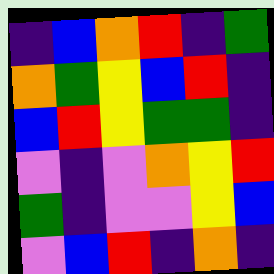[["indigo", "blue", "orange", "red", "indigo", "green"], ["orange", "green", "yellow", "blue", "red", "indigo"], ["blue", "red", "yellow", "green", "green", "indigo"], ["violet", "indigo", "violet", "orange", "yellow", "red"], ["green", "indigo", "violet", "violet", "yellow", "blue"], ["violet", "blue", "red", "indigo", "orange", "indigo"]]